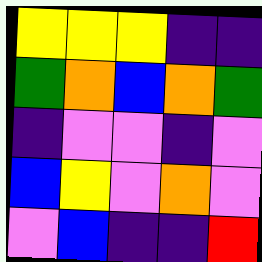[["yellow", "yellow", "yellow", "indigo", "indigo"], ["green", "orange", "blue", "orange", "green"], ["indigo", "violet", "violet", "indigo", "violet"], ["blue", "yellow", "violet", "orange", "violet"], ["violet", "blue", "indigo", "indigo", "red"]]